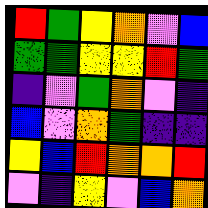[["red", "green", "yellow", "orange", "violet", "blue"], ["green", "green", "yellow", "yellow", "red", "green"], ["indigo", "violet", "green", "orange", "violet", "indigo"], ["blue", "violet", "orange", "green", "indigo", "indigo"], ["yellow", "blue", "red", "orange", "orange", "red"], ["violet", "indigo", "yellow", "violet", "blue", "orange"]]